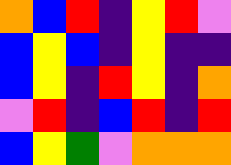[["orange", "blue", "red", "indigo", "yellow", "red", "violet"], ["blue", "yellow", "blue", "indigo", "yellow", "indigo", "indigo"], ["blue", "yellow", "indigo", "red", "yellow", "indigo", "orange"], ["violet", "red", "indigo", "blue", "red", "indigo", "red"], ["blue", "yellow", "green", "violet", "orange", "orange", "orange"]]